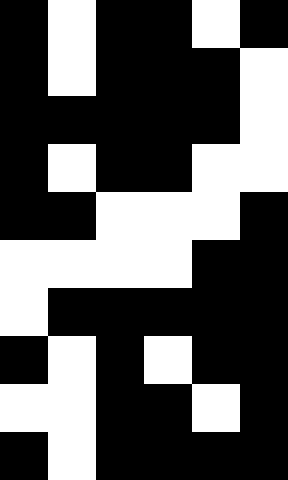[["black", "white", "black", "black", "white", "black"], ["black", "white", "black", "black", "black", "white"], ["black", "black", "black", "black", "black", "white"], ["black", "white", "black", "black", "white", "white"], ["black", "black", "white", "white", "white", "black"], ["white", "white", "white", "white", "black", "black"], ["white", "black", "black", "black", "black", "black"], ["black", "white", "black", "white", "black", "black"], ["white", "white", "black", "black", "white", "black"], ["black", "white", "black", "black", "black", "black"]]